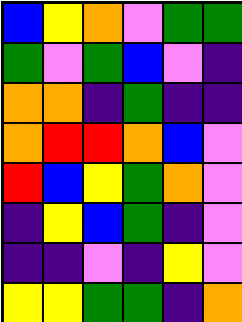[["blue", "yellow", "orange", "violet", "green", "green"], ["green", "violet", "green", "blue", "violet", "indigo"], ["orange", "orange", "indigo", "green", "indigo", "indigo"], ["orange", "red", "red", "orange", "blue", "violet"], ["red", "blue", "yellow", "green", "orange", "violet"], ["indigo", "yellow", "blue", "green", "indigo", "violet"], ["indigo", "indigo", "violet", "indigo", "yellow", "violet"], ["yellow", "yellow", "green", "green", "indigo", "orange"]]